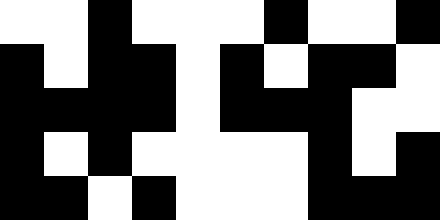[["white", "white", "black", "white", "white", "white", "black", "white", "white", "black"], ["black", "white", "black", "black", "white", "black", "white", "black", "black", "white"], ["black", "black", "black", "black", "white", "black", "black", "black", "white", "white"], ["black", "white", "black", "white", "white", "white", "white", "black", "white", "black"], ["black", "black", "white", "black", "white", "white", "white", "black", "black", "black"]]